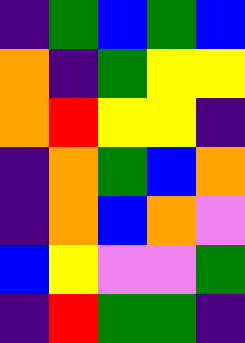[["indigo", "green", "blue", "green", "blue"], ["orange", "indigo", "green", "yellow", "yellow"], ["orange", "red", "yellow", "yellow", "indigo"], ["indigo", "orange", "green", "blue", "orange"], ["indigo", "orange", "blue", "orange", "violet"], ["blue", "yellow", "violet", "violet", "green"], ["indigo", "red", "green", "green", "indigo"]]